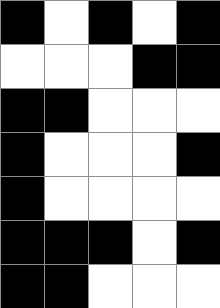[["black", "white", "black", "white", "black"], ["white", "white", "white", "black", "black"], ["black", "black", "white", "white", "white"], ["black", "white", "white", "white", "black"], ["black", "white", "white", "white", "white"], ["black", "black", "black", "white", "black"], ["black", "black", "white", "white", "white"]]